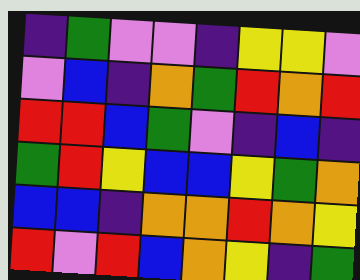[["indigo", "green", "violet", "violet", "indigo", "yellow", "yellow", "violet"], ["violet", "blue", "indigo", "orange", "green", "red", "orange", "red"], ["red", "red", "blue", "green", "violet", "indigo", "blue", "indigo"], ["green", "red", "yellow", "blue", "blue", "yellow", "green", "orange"], ["blue", "blue", "indigo", "orange", "orange", "red", "orange", "yellow"], ["red", "violet", "red", "blue", "orange", "yellow", "indigo", "green"]]